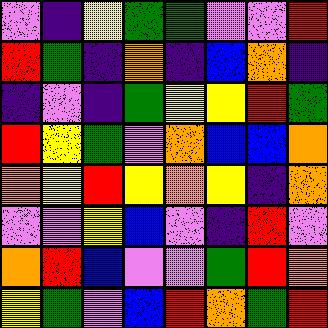[["violet", "indigo", "yellow", "green", "green", "violet", "violet", "red"], ["red", "green", "indigo", "orange", "indigo", "blue", "orange", "indigo"], ["indigo", "violet", "indigo", "green", "yellow", "yellow", "red", "green"], ["red", "yellow", "green", "violet", "orange", "blue", "blue", "orange"], ["orange", "yellow", "red", "yellow", "orange", "yellow", "indigo", "orange"], ["violet", "violet", "yellow", "blue", "violet", "indigo", "red", "violet"], ["orange", "red", "blue", "violet", "violet", "green", "red", "orange"], ["yellow", "green", "violet", "blue", "red", "orange", "green", "red"]]